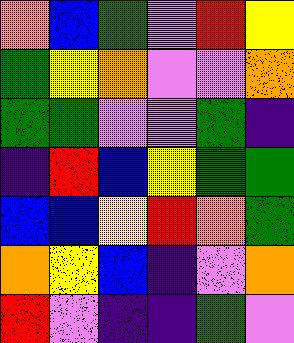[["orange", "blue", "green", "violet", "red", "yellow"], ["green", "yellow", "orange", "violet", "violet", "orange"], ["green", "green", "violet", "violet", "green", "indigo"], ["indigo", "red", "blue", "yellow", "green", "green"], ["blue", "blue", "yellow", "red", "orange", "green"], ["orange", "yellow", "blue", "indigo", "violet", "orange"], ["red", "violet", "indigo", "indigo", "green", "violet"]]